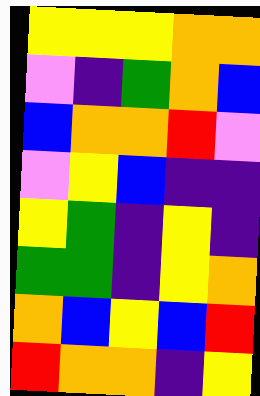[["yellow", "yellow", "yellow", "orange", "orange"], ["violet", "indigo", "green", "orange", "blue"], ["blue", "orange", "orange", "red", "violet"], ["violet", "yellow", "blue", "indigo", "indigo"], ["yellow", "green", "indigo", "yellow", "indigo"], ["green", "green", "indigo", "yellow", "orange"], ["orange", "blue", "yellow", "blue", "red"], ["red", "orange", "orange", "indigo", "yellow"]]